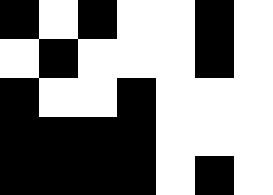[["black", "white", "black", "white", "white", "black", "white"], ["white", "black", "white", "white", "white", "black", "white"], ["black", "white", "white", "black", "white", "white", "white"], ["black", "black", "black", "black", "white", "white", "white"], ["black", "black", "black", "black", "white", "black", "white"]]